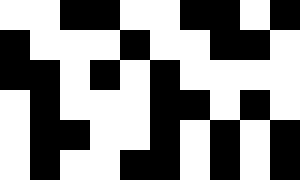[["white", "white", "black", "black", "white", "white", "black", "black", "white", "black"], ["black", "white", "white", "white", "black", "white", "white", "black", "black", "white"], ["black", "black", "white", "black", "white", "black", "white", "white", "white", "white"], ["white", "black", "white", "white", "white", "black", "black", "white", "black", "white"], ["white", "black", "black", "white", "white", "black", "white", "black", "white", "black"], ["white", "black", "white", "white", "black", "black", "white", "black", "white", "black"]]